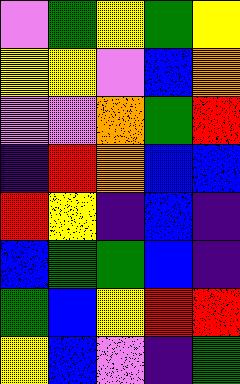[["violet", "green", "yellow", "green", "yellow"], ["yellow", "yellow", "violet", "blue", "orange"], ["violet", "violet", "orange", "green", "red"], ["indigo", "red", "orange", "blue", "blue"], ["red", "yellow", "indigo", "blue", "indigo"], ["blue", "green", "green", "blue", "indigo"], ["green", "blue", "yellow", "red", "red"], ["yellow", "blue", "violet", "indigo", "green"]]